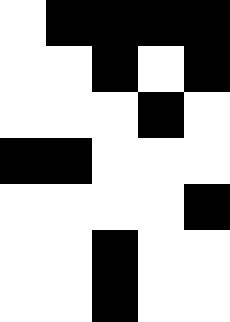[["white", "black", "black", "black", "black"], ["white", "white", "black", "white", "black"], ["white", "white", "white", "black", "white"], ["black", "black", "white", "white", "white"], ["white", "white", "white", "white", "black"], ["white", "white", "black", "white", "white"], ["white", "white", "black", "white", "white"]]